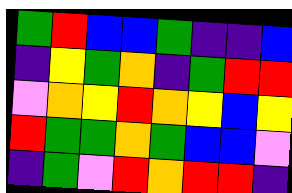[["green", "red", "blue", "blue", "green", "indigo", "indigo", "blue"], ["indigo", "yellow", "green", "orange", "indigo", "green", "red", "red"], ["violet", "orange", "yellow", "red", "orange", "yellow", "blue", "yellow"], ["red", "green", "green", "orange", "green", "blue", "blue", "violet"], ["indigo", "green", "violet", "red", "orange", "red", "red", "indigo"]]